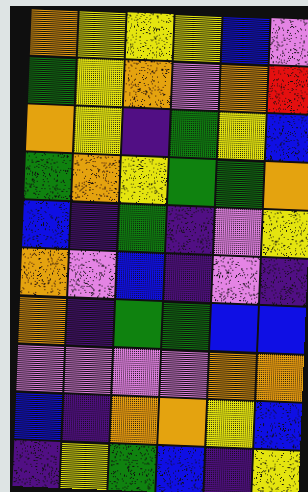[["orange", "yellow", "yellow", "yellow", "blue", "violet"], ["green", "yellow", "orange", "violet", "orange", "red"], ["orange", "yellow", "indigo", "green", "yellow", "blue"], ["green", "orange", "yellow", "green", "green", "orange"], ["blue", "indigo", "green", "indigo", "violet", "yellow"], ["orange", "violet", "blue", "indigo", "violet", "indigo"], ["orange", "indigo", "green", "green", "blue", "blue"], ["violet", "violet", "violet", "violet", "orange", "orange"], ["blue", "indigo", "orange", "orange", "yellow", "blue"], ["indigo", "yellow", "green", "blue", "indigo", "yellow"]]